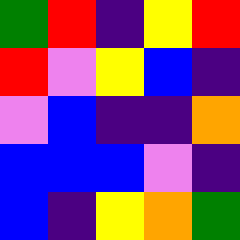[["green", "red", "indigo", "yellow", "red"], ["red", "violet", "yellow", "blue", "indigo"], ["violet", "blue", "indigo", "indigo", "orange"], ["blue", "blue", "blue", "violet", "indigo"], ["blue", "indigo", "yellow", "orange", "green"]]